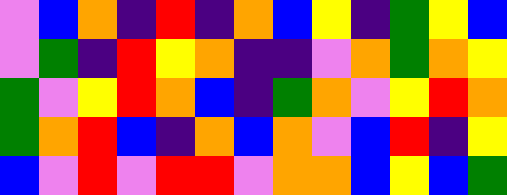[["violet", "blue", "orange", "indigo", "red", "indigo", "orange", "blue", "yellow", "indigo", "green", "yellow", "blue"], ["violet", "green", "indigo", "red", "yellow", "orange", "indigo", "indigo", "violet", "orange", "green", "orange", "yellow"], ["green", "violet", "yellow", "red", "orange", "blue", "indigo", "green", "orange", "violet", "yellow", "red", "orange"], ["green", "orange", "red", "blue", "indigo", "orange", "blue", "orange", "violet", "blue", "red", "indigo", "yellow"], ["blue", "violet", "red", "violet", "red", "red", "violet", "orange", "orange", "blue", "yellow", "blue", "green"]]